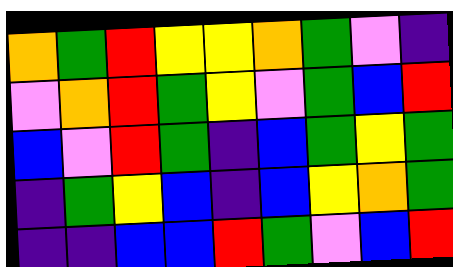[["orange", "green", "red", "yellow", "yellow", "orange", "green", "violet", "indigo"], ["violet", "orange", "red", "green", "yellow", "violet", "green", "blue", "red"], ["blue", "violet", "red", "green", "indigo", "blue", "green", "yellow", "green"], ["indigo", "green", "yellow", "blue", "indigo", "blue", "yellow", "orange", "green"], ["indigo", "indigo", "blue", "blue", "red", "green", "violet", "blue", "red"]]